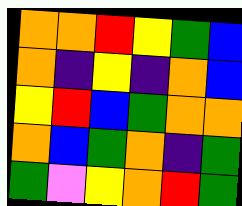[["orange", "orange", "red", "yellow", "green", "blue"], ["orange", "indigo", "yellow", "indigo", "orange", "blue"], ["yellow", "red", "blue", "green", "orange", "orange"], ["orange", "blue", "green", "orange", "indigo", "green"], ["green", "violet", "yellow", "orange", "red", "green"]]